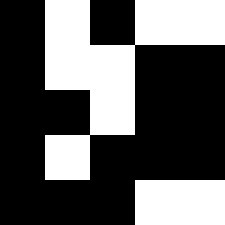[["black", "white", "black", "white", "white"], ["black", "white", "white", "black", "black"], ["black", "black", "white", "black", "black"], ["black", "white", "black", "black", "black"], ["black", "black", "black", "white", "white"]]